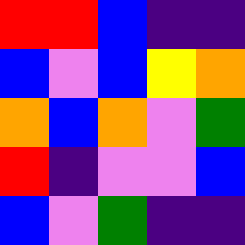[["red", "red", "blue", "indigo", "indigo"], ["blue", "violet", "blue", "yellow", "orange"], ["orange", "blue", "orange", "violet", "green"], ["red", "indigo", "violet", "violet", "blue"], ["blue", "violet", "green", "indigo", "indigo"]]